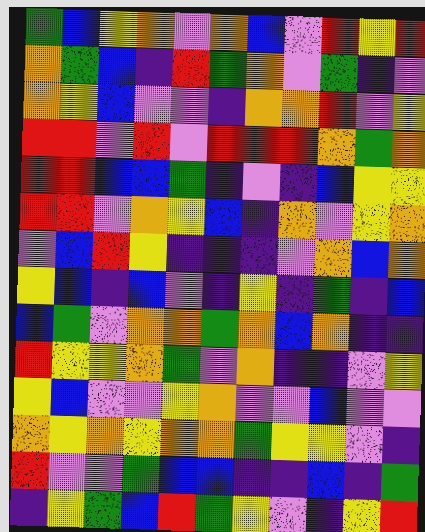[["green", "blue", "yellow", "orange", "violet", "orange", "blue", "violet", "red", "yellow", "red"], ["orange", "green", "blue", "indigo", "red", "green", "orange", "violet", "green", "indigo", "violet"], ["orange", "yellow", "blue", "violet", "violet", "indigo", "orange", "orange", "red", "violet", "yellow"], ["red", "red", "violet", "red", "violet", "red", "red", "red", "orange", "green", "orange"], ["red", "red", "blue", "blue", "green", "indigo", "violet", "indigo", "blue", "yellow", "yellow"], ["red", "red", "violet", "orange", "yellow", "blue", "indigo", "orange", "violet", "yellow", "orange"], ["violet", "blue", "red", "yellow", "indigo", "indigo", "indigo", "violet", "orange", "blue", "orange"], ["yellow", "blue", "indigo", "blue", "violet", "indigo", "yellow", "indigo", "green", "indigo", "blue"], ["blue", "green", "violet", "orange", "orange", "green", "orange", "blue", "orange", "indigo", "indigo"], ["red", "yellow", "yellow", "orange", "green", "violet", "orange", "indigo", "indigo", "violet", "yellow"], ["yellow", "blue", "violet", "violet", "yellow", "orange", "violet", "violet", "blue", "violet", "violet"], ["orange", "yellow", "orange", "yellow", "orange", "orange", "green", "yellow", "yellow", "violet", "indigo"], ["red", "violet", "violet", "green", "blue", "blue", "indigo", "indigo", "blue", "indigo", "green"], ["indigo", "yellow", "green", "blue", "red", "green", "yellow", "violet", "indigo", "yellow", "red"]]